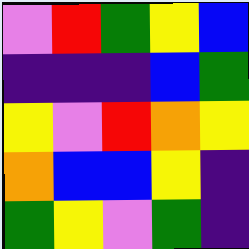[["violet", "red", "green", "yellow", "blue"], ["indigo", "indigo", "indigo", "blue", "green"], ["yellow", "violet", "red", "orange", "yellow"], ["orange", "blue", "blue", "yellow", "indigo"], ["green", "yellow", "violet", "green", "indigo"]]